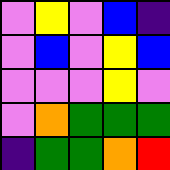[["violet", "yellow", "violet", "blue", "indigo"], ["violet", "blue", "violet", "yellow", "blue"], ["violet", "violet", "violet", "yellow", "violet"], ["violet", "orange", "green", "green", "green"], ["indigo", "green", "green", "orange", "red"]]